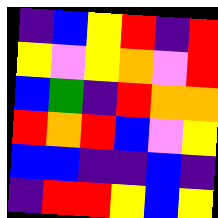[["indigo", "blue", "yellow", "red", "indigo", "red"], ["yellow", "violet", "yellow", "orange", "violet", "red"], ["blue", "green", "indigo", "red", "orange", "orange"], ["red", "orange", "red", "blue", "violet", "yellow"], ["blue", "blue", "indigo", "indigo", "blue", "indigo"], ["indigo", "red", "red", "yellow", "blue", "yellow"]]